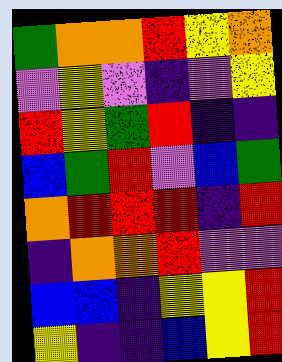[["green", "orange", "orange", "red", "yellow", "orange"], ["violet", "yellow", "violet", "indigo", "violet", "yellow"], ["red", "yellow", "green", "red", "indigo", "indigo"], ["blue", "green", "red", "violet", "blue", "green"], ["orange", "red", "red", "red", "indigo", "red"], ["indigo", "orange", "orange", "red", "violet", "violet"], ["blue", "blue", "indigo", "yellow", "yellow", "red"], ["yellow", "indigo", "indigo", "blue", "yellow", "red"]]